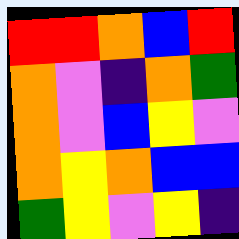[["red", "red", "orange", "blue", "red"], ["orange", "violet", "indigo", "orange", "green"], ["orange", "violet", "blue", "yellow", "violet"], ["orange", "yellow", "orange", "blue", "blue"], ["green", "yellow", "violet", "yellow", "indigo"]]